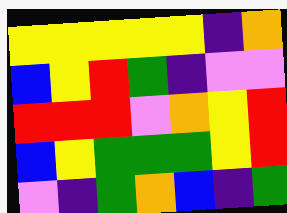[["yellow", "yellow", "yellow", "yellow", "yellow", "indigo", "orange"], ["blue", "yellow", "red", "green", "indigo", "violet", "violet"], ["red", "red", "red", "violet", "orange", "yellow", "red"], ["blue", "yellow", "green", "green", "green", "yellow", "red"], ["violet", "indigo", "green", "orange", "blue", "indigo", "green"]]